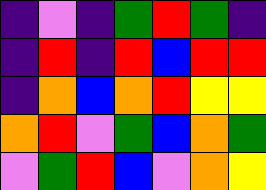[["indigo", "violet", "indigo", "green", "red", "green", "indigo"], ["indigo", "red", "indigo", "red", "blue", "red", "red"], ["indigo", "orange", "blue", "orange", "red", "yellow", "yellow"], ["orange", "red", "violet", "green", "blue", "orange", "green"], ["violet", "green", "red", "blue", "violet", "orange", "yellow"]]